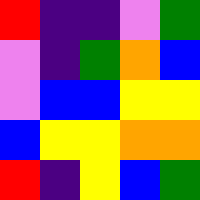[["red", "indigo", "indigo", "violet", "green"], ["violet", "indigo", "green", "orange", "blue"], ["violet", "blue", "blue", "yellow", "yellow"], ["blue", "yellow", "yellow", "orange", "orange"], ["red", "indigo", "yellow", "blue", "green"]]